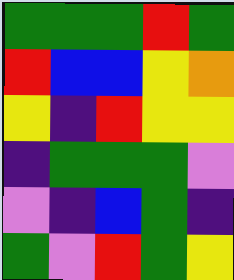[["green", "green", "green", "red", "green"], ["red", "blue", "blue", "yellow", "orange"], ["yellow", "indigo", "red", "yellow", "yellow"], ["indigo", "green", "green", "green", "violet"], ["violet", "indigo", "blue", "green", "indigo"], ["green", "violet", "red", "green", "yellow"]]